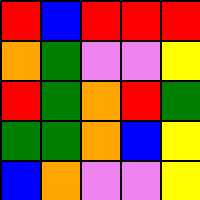[["red", "blue", "red", "red", "red"], ["orange", "green", "violet", "violet", "yellow"], ["red", "green", "orange", "red", "green"], ["green", "green", "orange", "blue", "yellow"], ["blue", "orange", "violet", "violet", "yellow"]]